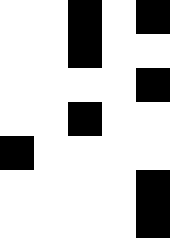[["white", "white", "black", "white", "black"], ["white", "white", "black", "white", "white"], ["white", "white", "white", "white", "black"], ["white", "white", "black", "white", "white"], ["black", "white", "white", "white", "white"], ["white", "white", "white", "white", "black"], ["white", "white", "white", "white", "black"]]